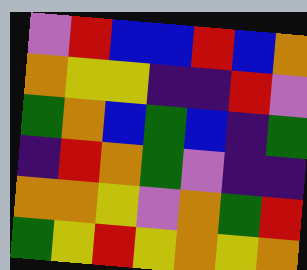[["violet", "red", "blue", "blue", "red", "blue", "orange"], ["orange", "yellow", "yellow", "indigo", "indigo", "red", "violet"], ["green", "orange", "blue", "green", "blue", "indigo", "green"], ["indigo", "red", "orange", "green", "violet", "indigo", "indigo"], ["orange", "orange", "yellow", "violet", "orange", "green", "red"], ["green", "yellow", "red", "yellow", "orange", "yellow", "orange"]]